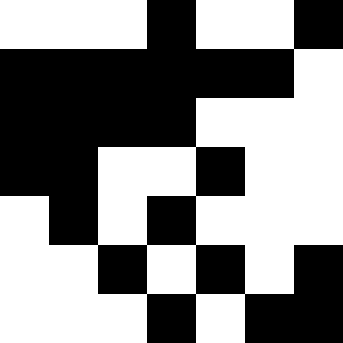[["white", "white", "white", "black", "white", "white", "black"], ["black", "black", "black", "black", "black", "black", "white"], ["black", "black", "black", "black", "white", "white", "white"], ["black", "black", "white", "white", "black", "white", "white"], ["white", "black", "white", "black", "white", "white", "white"], ["white", "white", "black", "white", "black", "white", "black"], ["white", "white", "white", "black", "white", "black", "black"]]